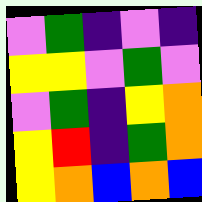[["violet", "green", "indigo", "violet", "indigo"], ["yellow", "yellow", "violet", "green", "violet"], ["violet", "green", "indigo", "yellow", "orange"], ["yellow", "red", "indigo", "green", "orange"], ["yellow", "orange", "blue", "orange", "blue"]]